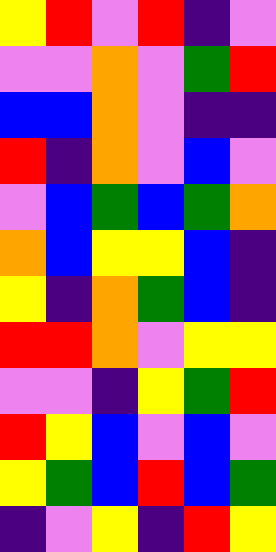[["yellow", "red", "violet", "red", "indigo", "violet"], ["violet", "violet", "orange", "violet", "green", "red"], ["blue", "blue", "orange", "violet", "indigo", "indigo"], ["red", "indigo", "orange", "violet", "blue", "violet"], ["violet", "blue", "green", "blue", "green", "orange"], ["orange", "blue", "yellow", "yellow", "blue", "indigo"], ["yellow", "indigo", "orange", "green", "blue", "indigo"], ["red", "red", "orange", "violet", "yellow", "yellow"], ["violet", "violet", "indigo", "yellow", "green", "red"], ["red", "yellow", "blue", "violet", "blue", "violet"], ["yellow", "green", "blue", "red", "blue", "green"], ["indigo", "violet", "yellow", "indigo", "red", "yellow"]]